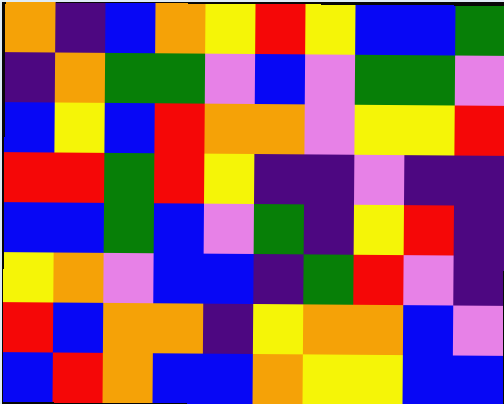[["orange", "indigo", "blue", "orange", "yellow", "red", "yellow", "blue", "blue", "green"], ["indigo", "orange", "green", "green", "violet", "blue", "violet", "green", "green", "violet"], ["blue", "yellow", "blue", "red", "orange", "orange", "violet", "yellow", "yellow", "red"], ["red", "red", "green", "red", "yellow", "indigo", "indigo", "violet", "indigo", "indigo"], ["blue", "blue", "green", "blue", "violet", "green", "indigo", "yellow", "red", "indigo"], ["yellow", "orange", "violet", "blue", "blue", "indigo", "green", "red", "violet", "indigo"], ["red", "blue", "orange", "orange", "indigo", "yellow", "orange", "orange", "blue", "violet"], ["blue", "red", "orange", "blue", "blue", "orange", "yellow", "yellow", "blue", "blue"]]